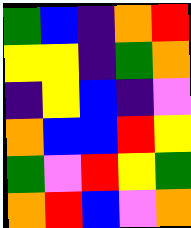[["green", "blue", "indigo", "orange", "red"], ["yellow", "yellow", "indigo", "green", "orange"], ["indigo", "yellow", "blue", "indigo", "violet"], ["orange", "blue", "blue", "red", "yellow"], ["green", "violet", "red", "yellow", "green"], ["orange", "red", "blue", "violet", "orange"]]